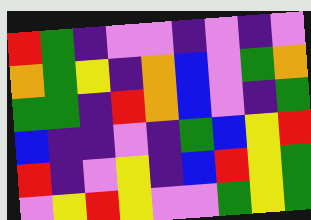[["red", "green", "indigo", "violet", "violet", "indigo", "violet", "indigo", "violet"], ["orange", "green", "yellow", "indigo", "orange", "blue", "violet", "green", "orange"], ["green", "green", "indigo", "red", "orange", "blue", "violet", "indigo", "green"], ["blue", "indigo", "indigo", "violet", "indigo", "green", "blue", "yellow", "red"], ["red", "indigo", "violet", "yellow", "indigo", "blue", "red", "yellow", "green"], ["violet", "yellow", "red", "yellow", "violet", "violet", "green", "yellow", "green"]]